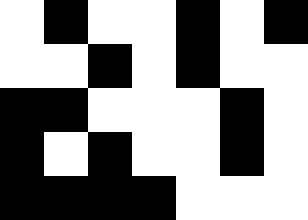[["white", "black", "white", "white", "black", "white", "black"], ["white", "white", "black", "white", "black", "white", "white"], ["black", "black", "white", "white", "white", "black", "white"], ["black", "white", "black", "white", "white", "black", "white"], ["black", "black", "black", "black", "white", "white", "white"]]